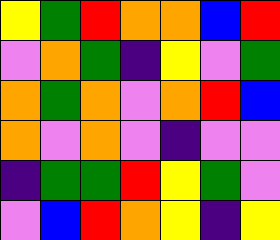[["yellow", "green", "red", "orange", "orange", "blue", "red"], ["violet", "orange", "green", "indigo", "yellow", "violet", "green"], ["orange", "green", "orange", "violet", "orange", "red", "blue"], ["orange", "violet", "orange", "violet", "indigo", "violet", "violet"], ["indigo", "green", "green", "red", "yellow", "green", "violet"], ["violet", "blue", "red", "orange", "yellow", "indigo", "yellow"]]